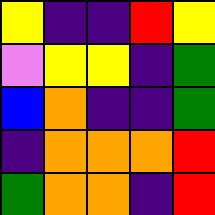[["yellow", "indigo", "indigo", "red", "yellow"], ["violet", "yellow", "yellow", "indigo", "green"], ["blue", "orange", "indigo", "indigo", "green"], ["indigo", "orange", "orange", "orange", "red"], ["green", "orange", "orange", "indigo", "red"]]